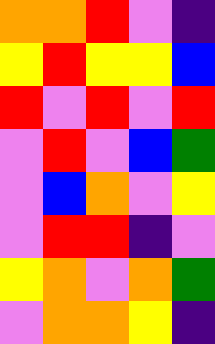[["orange", "orange", "red", "violet", "indigo"], ["yellow", "red", "yellow", "yellow", "blue"], ["red", "violet", "red", "violet", "red"], ["violet", "red", "violet", "blue", "green"], ["violet", "blue", "orange", "violet", "yellow"], ["violet", "red", "red", "indigo", "violet"], ["yellow", "orange", "violet", "orange", "green"], ["violet", "orange", "orange", "yellow", "indigo"]]